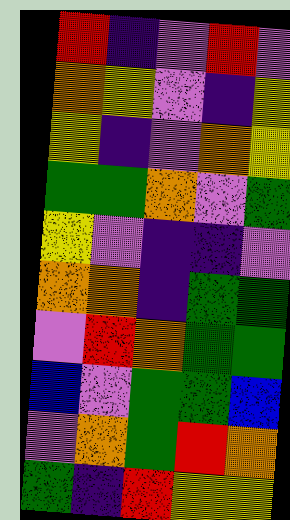[["red", "indigo", "violet", "red", "violet"], ["orange", "yellow", "violet", "indigo", "yellow"], ["yellow", "indigo", "violet", "orange", "yellow"], ["green", "green", "orange", "violet", "green"], ["yellow", "violet", "indigo", "indigo", "violet"], ["orange", "orange", "indigo", "green", "green"], ["violet", "red", "orange", "green", "green"], ["blue", "violet", "green", "green", "blue"], ["violet", "orange", "green", "red", "orange"], ["green", "indigo", "red", "yellow", "yellow"]]